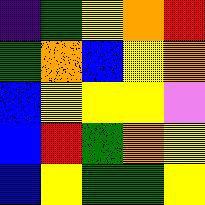[["indigo", "green", "yellow", "orange", "red"], ["green", "orange", "blue", "yellow", "orange"], ["blue", "yellow", "yellow", "yellow", "violet"], ["blue", "red", "green", "orange", "yellow"], ["blue", "yellow", "green", "green", "yellow"]]